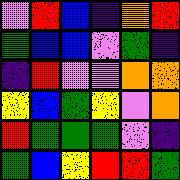[["violet", "red", "blue", "indigo", "orange", "red"], ["green", "blue", "blue", "violet", "green", "indigo"], ["indigo", "red", "violet", "violet", "orange", "orange"], ["yellow", "blue", "green", "yellow", "violet", "orange"], ["red", "green", "green", "green", "violet", "indigo"], ["green", "blue", "yellow", "red", "red", "green"]]